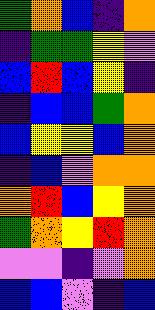[["green", "orange", "blue", "indigo", "orange"], ["indigo", "green", "green", "yellow", "violet"], ["blue", "red", "blue", "yellow", "indigo"], ["indigo", "blue", "blue", "green", "orange"], ["blue", "yellow", "yellow", "blue", "orange"], ["indigo", "blue", "violet", "orange", "orange"], ["orange", "red", "blue", "yellow", "orange"], ["green", "orange", "yellow", "red", "orange"], ["violet", "violet", "indigo", "violet", "orange"], ["blue", "blue", "violet", "indigo", "blue"]]